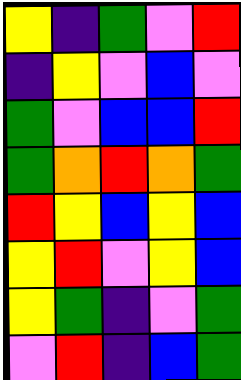[["yellow", "indigo", "green", "violet", "red"], ["indigo", "yellow", "violet", "blue", "violet"], ["green", "violet", "blue", "blue", "red"], ["green", "orange", "red", "orange", "green"], ["red", "yellow", "blue", "yellow", "blue"], ["yellow", "red", "violet", "yellow", "blue"], ["yellow", "green", "indigo", "violet", "green"], ["violet", "red", "indigo", "blue", "green"]]